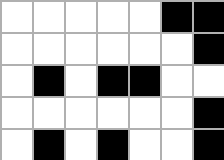[["white", "white", "white", "white", "white", "black", "black"], ["white", "white", "white", "white", "white", "white", "black"], ["white", "black", "white", "black", "black", "white", "white"], ["white", "white", "white", "white", "white", "white", "black"], ["white", "black", "white", "black", "white", "white", "black"]]